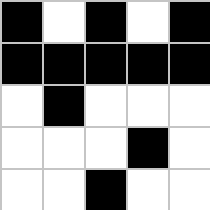[["black", "white", "black", "white", "black"], ["black", "black", "black", "black", "black"], ["white", "black", "white", "white", "white"], ["white", "white", "white", "black", "white"], ["white", "white", "black", "white", "white"]]